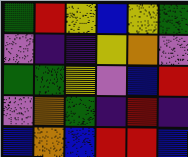[["green", "red", "yellow", "blue", "yellow", "green"], ["violet", "indigo", "indigo", "yellow", "orange", "violet"], ["green", "green", "yellow", "violet", "blue", "red"], ["violet", "orange", "green", "indigo", "red", "indigo"], ["blue", "orange", "blue", "red", "red", "blue"]]